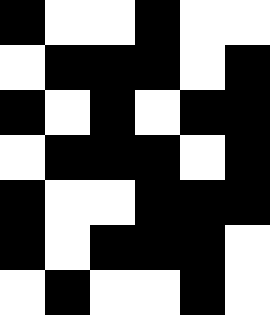[["black", "white", "white", "black", "white", "white"], ["white", "black", "black", "black", "white", "black"], ["black", "white", "black", "white", "black", "black"], ["white", "black", "black", "black", "white", "black"], ["black", "white", "white", "black", "black", "black"], ["black", "white", "black", "black", "black", "white"], ["white", "black", "white", "white", "black", "white"]]